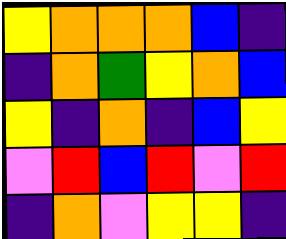[["yellow", "orange", "orange", "orange", "blue", "indigo"], ["indigo", "orange", "green", "yellow", "orange", "blue"], ["yellow", "indigo", "orange", "indigo", "blue", "yellow"], ["violet", "red", "blue", "red", "violet", "red"], ["indigo", "orange", "violet", "yellow", "yellow", "indigo"]]